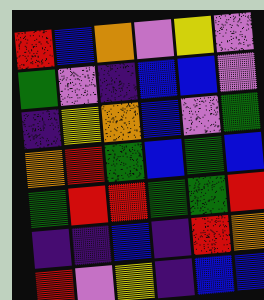[["red", "blue", "orange", "violet", "yellow", "violet"], ["green", "violet", "indigo", "blue", "blue", "violet"], ["indigo", "yellow", "orange", "blue", "violet", "green"], ["orange", "red", "green", "blue", "green", "blue"], ["green", "red", "red", "green", "green", "red"], ["indigo", "indigo", "blue", "indigo", "red", "orange"], ["red", "violet", "yellow", "indigo", "blue", "blue"]]